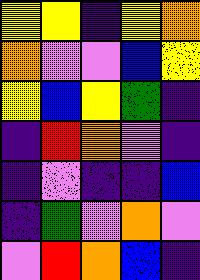[["yellow", "yellow", "indigo", "yellow", "orange"], ["orange", "violet", "violet", "blue", "yellow"], ["yellow", "blue", "yellow", "green", "indigo"], ["indigo", "red", "orange", "violet", "indigo"], ["indigo", "violet", "indigo", "indigo", "blue"], ["indigo", "green", "violet", "orange", "violet"], ["violet", "red", "orange", "blue", "indigo"]]